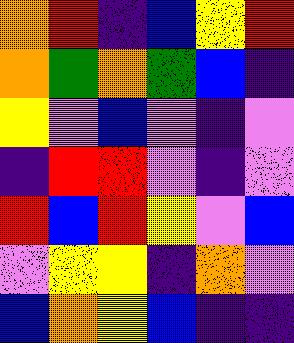[["orange", "red", "indigo", "blue", "yellow", "red"], ["orange", "green", "orange", "green", "blue", "indigo"], ["yellow", "violet", "blue", "violet", "indigo", "violet"], ["indigo", "red", "red", "violet", "indigo", "violet"], ["red", "blue", "red", "yellow", "violet", "blue"], ["violet", "yellow", "yellow", "indigo", "orange", "violet"], ["blue", "orange", "yellow", "blue", "indigo", "indigo"]]